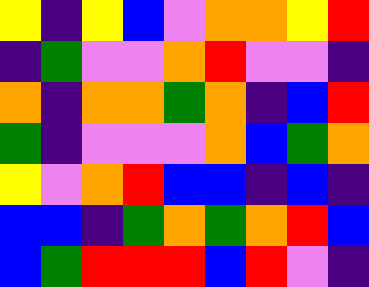[["yellow", "indigo", "yellow", "blue", "violet", "orange", "orange", "yellow", "red"], ["indigo", "green", "violet", "violet", "orange", "red", "violet", "violet", "indigo"], ["orange", "indigo", "orange", "orange", "green", "orange", "indigo", "blue", "red"], ["green", "indigo", "violet", "violet", "violet", "orange", "blue", "green", "orange"], ["yellow", "violet", "orange", "red", "blue", "blue", "indigo", "blue", "indigo"], ["blue", "blue", "indigo", "green", "orange", "green", "orange", "red", "blue"], ["blue", "green", "red", "red", "red", "blue", "red", "violet", "indigo"]]